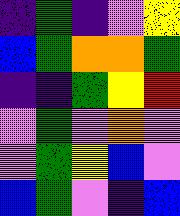[["indigo", "green", "indigo", "violet", "yellow"], ["blue", "green", "orange", "orange", "green"], ["indigo", "indigo", "green", "yellow", "red"], ["violet", "green", "violet", "orange", "violet"], ["violet", "green", "yellow", "blue", "violet"], ["blue", "green", "violet", "indigo", "blue"]]